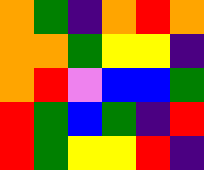[["orange", "green", "indigo", "orange", "red", "orange"], ["orange", "orange", "green", "yellow", "yellow", "indigo"], ["orange", "red", "violet", "blue", "blue", "green"], ["red", "green", "blue", "green", "indigo", "red"], ["red", "green", "yellow", "yellow", "red", "indigo"]]